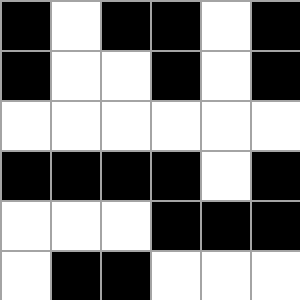[["black", "white", "black", "black", "white", "black"], ["black", "white", "white", "black", "white", "black"], ["white", "white", "white", "white", "white", "white"], ["black", "black", "black", "black", "white", "black"], ["white", "white", "white", "black", "black", "black"], ["white", "black", "black", "white", "white", "white"]]